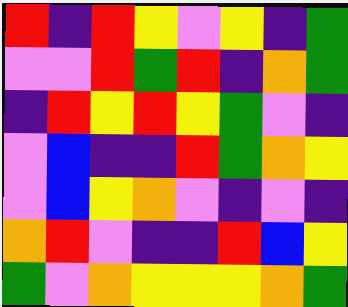[["red", "indigo", "red", "yellow", "violet", "yellow", "indigo", "green"], ["violet", "violet", "red", "green", "red", "indigo", "orange", "green"], ["indigo", "red", "yellow", "red", "yellow", "green", "violet", "indigo"], ["violet", "blue", "indigo", "indigo", "red", "green", "orange", "yellow"], ["violet", "blue", "yellow", "orange", "violet", "indigo", "violet", "indigo"], ["orange", "red", "violet", "indigo", "indigo", "red", "blue", "yellow"], ["green", "violet", "orange", "yellow", "yellow", "yellow", "orange", "green"]]